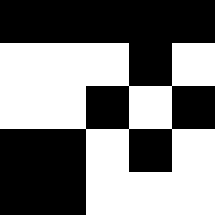[["black", "black", "black", "black", "black"], ["white", "white", "white", "black", "white"], ["white", "white", "black", "white", "black"], ["black", "black", "white", "black", "white"], ["black", "black", "white", "white", "white"]]